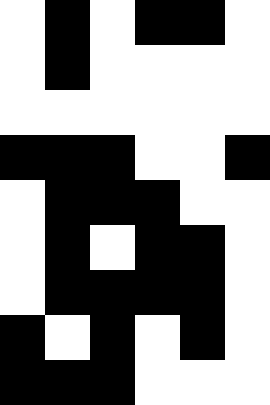[["white", "black", "white", "black", "black", "white"], ["white", "black", "white", "white", "white", "white"], ["white", "white", "white", "white", "white", "white"], ["black", "black", "black", "white", "white", "black"], ["white", "black", "black", "black", "white", "white"], ["white", "black", "white", "black", "black", "white"], ["white", "black", "black", "black", "black", "white"], ["black", "white", "black", "white", "black", "white"], ["black", "black", "black", "white", "white", "white"]]